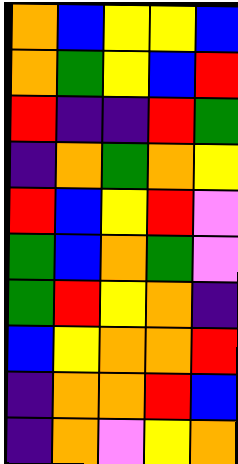[["orange", "blue", "yellow", "yellow", "blue"], ["orange", "green", "yellow", "blue", "red"], ["red", "indigo", "indigo", "red", "green"], ["indigo", "orange", "green", "orange", "yellow"], ["red", "blue", "yellow", "red", "violet"], ["green", "blue", "orange", "green", "violet"], ["green", "red", "yellow", "orange", "indigo"], ["blue", "yellow", "orange", "orange", "red"], ["indigo", "orange", "orange", "red", "blue"], ["indigo", "orange", "violet", "yellow", "orange"]]